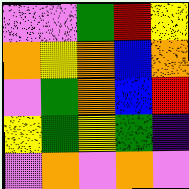[["violet", "violet", "green", "red", "yellow"], ["orange", "yellow", "orange", "blue", "orange"], ["violet", "green", "orange", "blue", "red"], ["yellow", "green", "yellow", "green", "indigo"], ["violet", "orange", "violet", "orange", "violet"]]